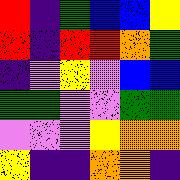[["red", "indigo", "green", "blue", "blue", "yellow"], ["red", "indigo", "red", "red", "orange", "green"], ["indigo", "violet", "yellow", "violet", "blue", "blue"], ["green", "green", "violet", "violet", "green", "green"], ["violet", "violet", "violet", "yellow", "orange", "orange"], ["yellow", "indigo", "indigo", "orange", "orange", "indigo"]]